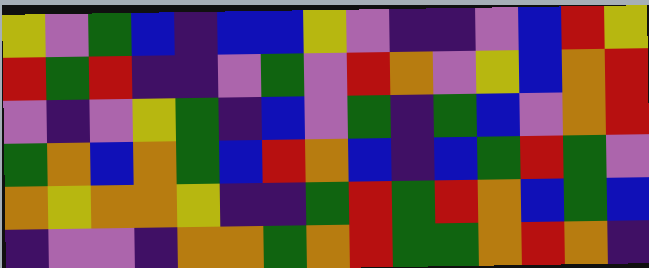[["yellow", "violet", "green", "blue", "indigo", "blue", "blue", "yellow", "violet", "indigo", "indigo", "violet", "blue", "red", "yellow"], ["red", "green", "red", "indigo", "indigo", "violet", "green", "violet", "red", "orange", "violet", "yellow", "blue", "orange", "red"], ["violet", "indigo", "violet", "yellow", "green", "indigo", "blue", "violet", "green", "indigo", "green", "blue", "violet", "orange", "red"], ["green", "orange", "blue", "orange", "green", "blue", "red", "orange", "blue", "indigo", "blue", "green", "red", "green", "violet"], ["orange", "yellow", "orange", "orange", "yellow", "indigo", "indigo", "green", "red", "green", "red", "orange", "blue", "green", "blue"], ["indigo", "violet", "violet", "indigo", "orange", "orange", "green", "orange", "red", "green", "green", "orange", "red", "orange", "indigo"]]